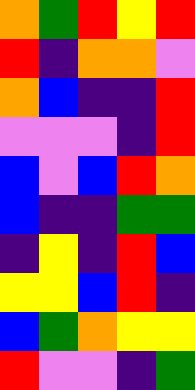[["orange", "green", "red", "yellow", "red"], ["red", "indigo", "orange", "orange", "violet"], ["orange", "blue", "indigo", "indigo", "red"], ["violet", "violet", "violet", "indigo", "red"], ["blue", "violet", "blue", "red", "orange"], ["blue", "indigo", "indigo", "green", "green"], ["indigo", "yellow", "indigo", "red", "blue"], ["yellow", "yellow", "blue", "red", "indigo"], ["blue", "green", "orange", "yellow", "yellow"], ["red", "violet", "violet", "indigo", "green"]]